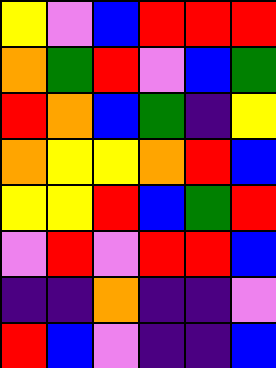[["yellow", "violet", "blue", "red", "red", "red"], ["orange", "green", "red", "violet", "blue", "green"], ["red", "orange", "blue", "green", "indigo", "yellow"], ["orange", "yellow", "yellow", "orange", "red", "blue"], ["yellow", "yellow", "red", "blue", "green", "red"], ["violet", "red", "violet", "red", "red", "blue"], ["indigo", "indigo", "orange", "indigo", "indigo", "violet"], ["red", "blue", "violet", "indigo", "indigo", "blue"]]